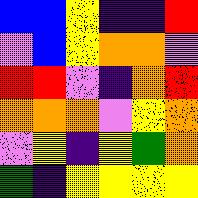[["blue", "blue", "yellow", "indigo", "indigo", "red"], ["violet", "blue", "yellow", "orange", "orange", "violet"], ["red", "red", "violet", "indigo", "orange", "red"], ["orange", "orange", "orange", "violet", "yellow", "orange"], ["violet", "yellow", "indigo", "yellow", "green", "orange"], ["green", "indigo", "yellow", "yellow", "yellow", "yellow"]]